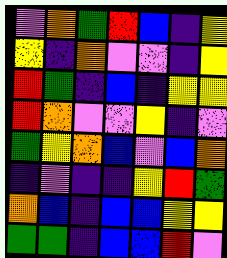[["violet", "orange", "green", "red", "blue", "indigo", "yellow"], ["yellow", "indigo", "orange", "violet", "violet", "indigo", "yellow"], ["red", "green", "indigo", "blue", "indigo", "yellow", "yellow"], ["red", "orange", "violet", "violet", "yellow", "indigo", "violet"], ["green", "yellow", "orange", "blue", "violet", "blue", "orange"], ["indigo", "violet", "indigo", "indigo", "yellow", "red", "green"], ["orange", "blue", "indigo", "blue", "blue", "yellow", "yellow"], ["green", "green", "indigo", "blue", "blue", "red", "violet"]]